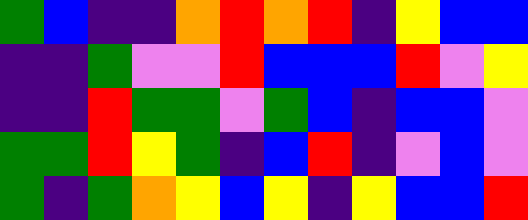[["green", "blue", "indigo", "indigo", "orange", "red", "orange", "red", "indigo", "yellow", "blue", "blue"], ["indigo", "indigo", "green", "violet", "violet", "red", "blue", "blue", "blue", "red", "violet", "yellow"], ["indigo", "indigo", "red", "green", "green", "violet", "green", "blue", "indigo", "blue", "blue", "violet"], ["green", "green", "red", "yellow", "green", "indigo", "blue", "red", "indigo", "violet", "blue", "violet"], ["green", "indigo", "green", "orange", "yellow", "blue", "yellow", "indigo", "yellow", "blue", "blue", "red"]]